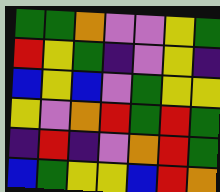[["green", "green", "orange", "violet", "violet", "yellow", "green"], ["red", "yellow", "green", "indigo", "violet", "yellow", "indigo"], ["blue", "yellow", "blue", "violet", "green", "yellow", "yellow"], ["yellow", "violet", "orange", "red", "green", "red", "green"], ["indigo", "red", "indigo", "violet", "orange", "red", "green"], ["blue", "green", "yellow", "yellow", "blue", "red", "orange"]]